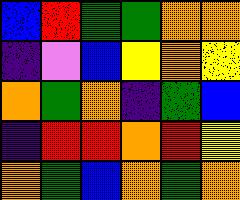[["blue", "red", "green", "green", "orange", "orange"], ["indigo", "violet", "blue", "yellow", "orange", "yellow"], ["orange", "green", "orange", "indigo", "green", "blue"], ["indigo", "red", "red", "orange", "red", "yellow"], ["orange", "green", "blue", "orange", "green", "orange"]]